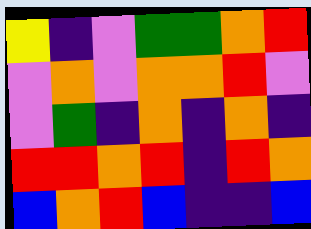[["yellow", "indigo", "violet", "green", "green", "orange", "red"], ["violet", "orange", "violet", "orange", "orange", "red", "violet"], ["violet", "green", "indigo", "orange", "indigo", "orange", "indigo"], ["red", "red", "orange", "red", "indigo", "red", "orange"], ["blue", "orange", "red", "blue", "indigo", "indigo", "blue"]]